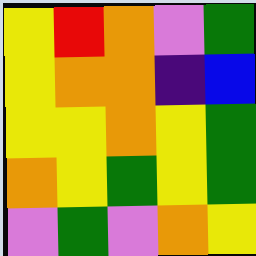[["yellow", "red", "orange", "violet", "green"], ["yellow", "orange", "orange", "indigo", "blue"], ["yellow", "yellow", "orange", "yellow", "green"], ["orange", "yellow", "green", "yellow", "green"], ["violet", "green", "violet", "orange", "yellow"]]